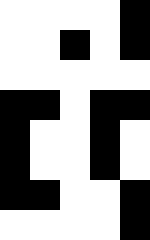[["white", "white", "white", "white", "black"], ["white", "white", "black", "white", "black"], ["white", "white", "white", "white", "white"], ["black", "black", "white", "black", "black"], ["black", "white", "white", "black", "white"], ["black", "white", "white", "black", "white"], ["black", "black", "white", "white", "black"], ["white", "white", "white", "white", "black"]]